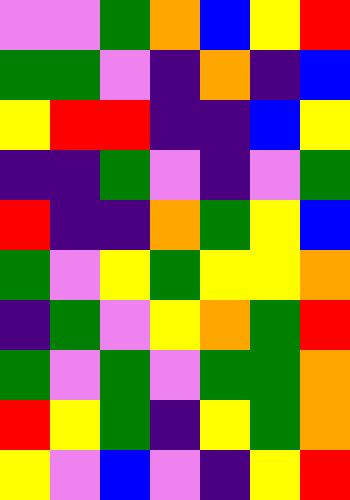[["violet", "violet", "green", "orange", "blue", "yellow", "red"], ["green", "green", "violet", "indigo", "orange", "indigo", "blue"], ["yellow", "red", "red", "indigo", "indigo", "blue", "yellow"], ["indigo", "indigo", "green", "violet", "indigo", "violet", "green"], ["red", "indigo", "indigo", "orange", "green", "yellow", "blue"], ["green", "violet", "yellow", "green", "yellow", "yellow", "orange"], ["indigo", "green", "violet", "yellow", "orange", "green", "red"], ["green", "violet", "green", "violet", "green", "green", "orange"], ["red", "yellow", "green", "indigo", "yellow", "green", "orange"], ["yellow", "violet", "blue", "violet", "indigo", "yellow", "red"]]